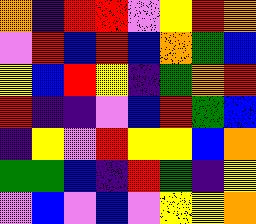[["orange", "indigo", "red", "red", "violet", "yellow", "red", "orange"], ["violet", "red", "blue", "red", "blue", "orange", "green", "blue"], ["yellow", "blue", "red", "yellow", "indigo", "green", "orange", "red"], ["red", "indigo", "indigo", "violet", "blue", "red", "green", "blue"], ["indigo", "yellow", "violet", "red", "yellow", "yellow", "blue", "orange"], ["green", "green", "blue", "indigo", "red", "green", "indigo", "yellow"], ["violet", "blue", "violet", "blue", "violet", "yellow", "yellow", "orange"]]